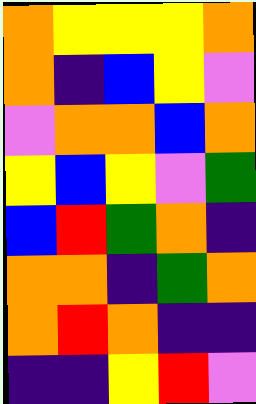[["orange", "yellow", "yellow", "yellow", "orange"], ["orange", "indigo", "blue", "yellow", "violet"], ["violet", "orange", "orange", "blue", "orange"], ["yellow", "blue", "yellow", "violet", "green"], ["blue", "red", "green", "orange", "indigo"], ["orange", "orange", "indigo", "green", "orange"], ["orange", "red", "orange", "indigo", "indigo"], ["indigo", "indigo", "yellow", "red", "violet"]]